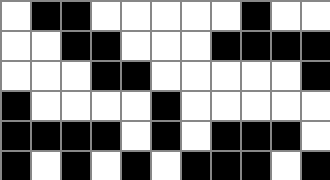[["white", "black", "black", "white", "white", "white", "white", "white", "black", "white", "white"], ["white", "white", "black", "black", "white", "white", "white", "black", "black", "black", "black"], ["white", "white", "white", "black", "black", "white", "white", "white", "white", "white", "black"], ["black", "white", "white", "white", "white", "black", "white", "white", "white", "white", "white"], ["black", "black", "black", "black", "white", "black", "white", "black", "black", "black", "white"], ["black", "white", "black", "white", "black", "white", "black", "black", "black", "white", "black"]]